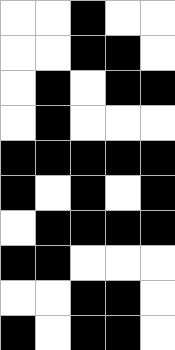[["white", "white", "black", "white", "white"], ["white", "white", "black", "black", "white"], ["white", "black", "white", "black", "black"], ["white", "black", "white", "white", "white"], ["black", "black", "black", "black", "black"], ["black", "white", "black", "white", "black"], ["white", "black", "black", "black", "black"], ["black", "black", "white", "white", "white"], ["white", "white", "black", "black", "white"], ["black", "white", "black", "black", "white"]]